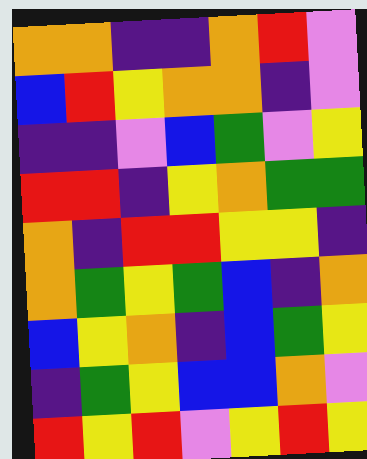[["orange", "orange", "indigo", "indigo", "orange", "red", "violet"], ["blue", "red", "yellow", "orange", "orange", "indigo", "violet"], ["indigo", "indigo", "violet", "blue", "green", "violet", "yellow"], ["red", "red", "indigo", "yellow", "orange", "green", "green"], ["orange", "indigo", "red", "red", "yellow", "yellow", "indigo"], ["orange", "green", "yellow", "green", "blue", "indigo", "orange"], ["blue", "yellow", "orange", "indigo", "blue", "green", "yellow"], ["indigo", "green", "yellow", "blue", "blue", "orange", "violet"], ["red", "yellow", "red", "violet", "yellow", "red", "yellow"]]